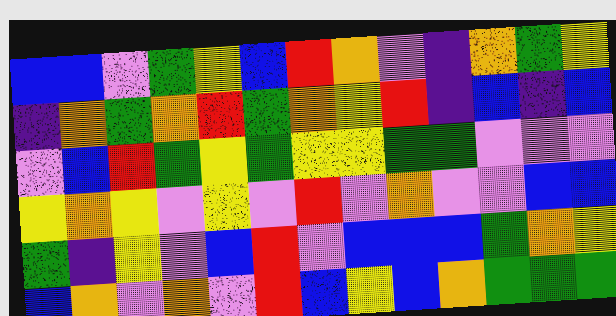[["blue", "blue", "violet", "green", "yellow", "blue", "red", "orange", "violet", "indigo", "orange", "green", "yellow"], ["indigo", "orange", "green", "orange", "red", "green", "orange", "yellow", "red", "indigo", "blue", "indigo", "blue"], ["violet", "blue", "red", "green", "yellow", "green", "yellow", "yellow", "green", "green", "violet", "violet", "violet"], ["yellow", "orange", "yellow", "violet", "yellow", "violet", "red", "violet", "orange", "violet", "violet", "blue", "blue"], ["green", "indigo", "yellow", "violet", "blue", "red", "violet", "blue", "blue", "blue", "green", "orange", "yellow"], ["blue", "orange", "violet", "orange", "violet", "red", "blue", "yellow", "blue", "orange", "green", "green", "green"]]